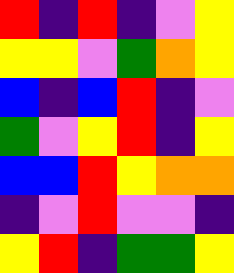[["red", "indigo", "red", "indigo", "violet", "yellow"], ["yellow", "yellow", "violet", "green", "orange", "yellow"], ["blue", "indigo", "blue", "red", "indigo", "violet"], ["green", "violet", "yellow", "red", "indigo", "yellow"], ["blue", "blue", "red", "yellow", "orange", "orange"], ["indigo", "violet", "red", "violet", "violet", "indigo"], ["yellow", "red", "indigo", "green", "green", "yellow"]]